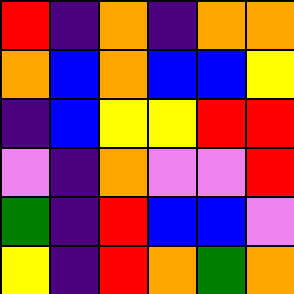[["red", "indigo", "orange", "indigo", "orange", "orange"], ["orange", "blue", "orange", "blue", "blue", "yellow"], ["indigo", "blue", "yellow", "yellow", "red", "red"], ["violet", "indigo", "orange", "violet", "violet", "red"], ["green", "indigo", "red", "blue", "blue", "violet"], ["yellow", "indigo", "red", "orange", "green", "orange"]]